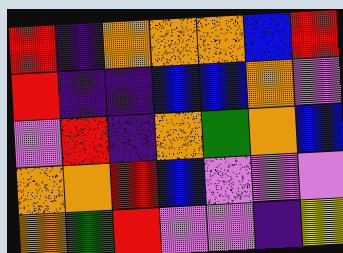[["red", "indigo", "orange", "orange", "orange", "blue", "red"], ["red", "indigo", "indigo", "blue", "blue", "orange", "violet"], ["violet", "red", "indigo", "orange", "green", "orange", "blue"], ["orange", "orange", "red", "blue", "violet", "violet", "violet"], ["orange", "green", "red", "violet", "violet", "indigo", "yellow"]]